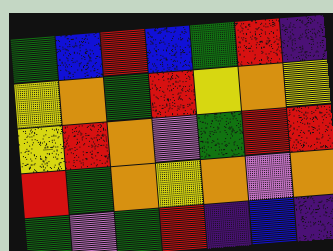[["green", "blue", "red", "blue", "green", "red", "indigo"], ["yellow", "orange", "green", "red", "yellow", "orange", "yellow"], ["yellow", "red", "orange", "violet", "green", "red", "red"], ["red", "green", "orange", "yellow", "orange", "violet", "orange"], ["green", "violet", "green", "red", "indigo", "blue", "indigo"]]